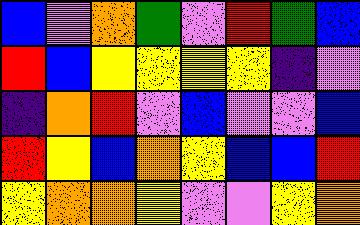[["blue", "violet", "orange", "green", "violet", "red", "green", "blue"], ["red", "blue", "yellow", "yellow", "yellow", "yellow", "indigo", "violet"], ["indigo", "orange", "red", "violet", "blue", "violet", "violet", "blue"], ["red", "yellow", "blue", "orange", "yellow", "blue", "blue", "red"], ["yellow", "orange", "orange", "yellow", "violet", "violet", "yellow", "orange"]]